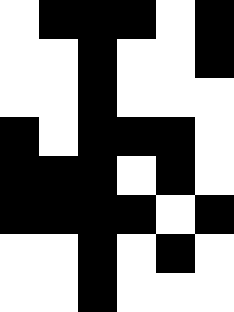[["white", "black", "black", "black", "white", "black"], ["white", "white", "black", "white", "white", "black"], ["white", "white", "black", "white", "white", "white"], ["black", "white", "black", "black", "black", "white"], ["black", "black", "black", "white", "black", "white"], ["black", "black", "black", "black", "white", "black"], ["white", "white", "black", "white", "black", "white"], ["white", "white", "black", "white", "white", "white"]]